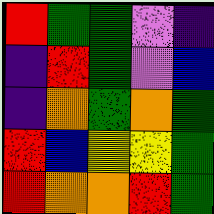[["red", "green", "green", "violet", "indigo"], ["indigo", "red", "green", "violet", "blue"], ["indigo", "orange", "green", "orange", "green"], ["red", "blue", "yellow", "yellow", "green"], ["red", "orange", "orange", "red", "green"]]